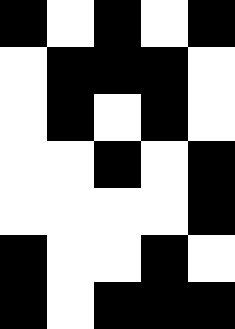[["black", "white", "black", "white", "black"], ["white", "black", "black", "black", "white"], ["white", "black", "white", "black", "white"], ["white", "white", "black", "white", "black"], ["white", "white", "white", "white", "black"], ["black", "white", "white", "black", "white"], ["black", "white", "black", "black", "black"]]